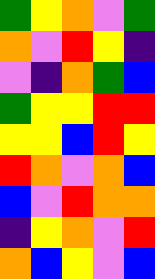[["green", "yellow", "orange", "violet", "green"], ["orange", "violet", "red", "yellow", "indigo"], ["violet", "indigo", "orange", "green", "blue"], ["green", "yellow", "yellow", "red", "red"], ["yellow", "yellow", "blue", "red", "yellow"], ["red", "orange", "violet", "orange", "blue"], ["blue", "violet", "red", "orange", "orange"], ["indigo", "yellow", "orange", "violet", "red"], ["orange", "blue", "yellow", "violet", "blue"]]